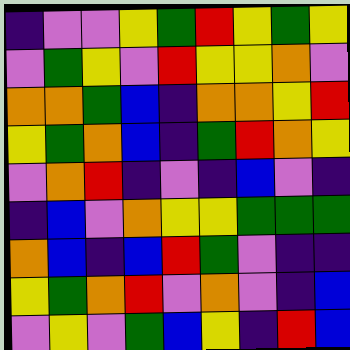[["indigo", "violet", "violet", "yellow", "green", "red", "yellow", "green", "yellow"], ["violet", "green", "yellow", "violet", "red", "yellow", "yellow", "orange", "violet"], ["orange", "orange", "green", "blue", "indigo", "orange", "orange", "yellow", "red"], ["yellow", "green", "orange", "blue", "indigo", "green", "red", "orange", "yellow"], ["violet", "orange", "red", "indigo", "violet", "indigo", "blue", "violet", "indigo"], ["indigo", "blue", "violet", "orange", "yellow", "yellow", "green", "green", "green"], ["orange", "blue", "indigo", "blue", "red", "green", "violet", "indigo", "indigo"], ["yellow", "green", "orange", "red", "violet", "orange", "violet", "indigo", "blue"], ["violet", "yellow", "violet", "green", "blue", "yellow", "indigo", "red", "blue"]]